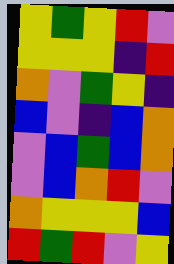[["yellow", "green", "yellow", "red", "violet"], ["yellow", "yellow", "yellow", "indigo", "red"], ["orange", "violet", "green", "yellow", "indigo"], ["blue", "violet", "indigo", "blue", "orange"], ["violet", "blue", "green", "blue", "orange"], ["violet", "blue", "orange", "red", "violet"], ["orange", "yellow", "yellow", "yellow", "blue"], ["red", "green", "red", "violet", "yellow"]]